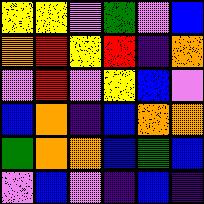[["yellow", "yellow", "violet", "green", "violet", "blue"], ["orange", "red", "yellow", "red", "indigo", "orange"], ["violet", "red", "violet", "yellow", "blue", "violet"], ["blue", "orange", "indigo", "blue", "orange", "orange"], ["green", "orange", "orange", "blue", "green", "blue"], ["violet", "blue", "violet", "indigo", "blue", "indigo"]]